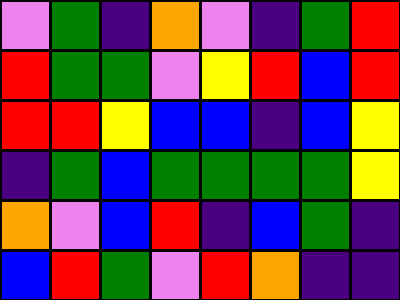[["violet", "green", "indigo", "orange", "violet", "indigo", "green", "red"], ["red", "green", "green", "violet", "yellow", "red", "blue", "red"], ["red", "red", "yellow", "blue", "blue", "indigo", "blue", "yellow"], ["indigo", "green", "blue", "green", "green", "green", "green", "yellow"], ["orange", "violet", "blue", "red", "indigo", "blue", "green", "indigo"], ["blue", "red", "green", "violet", "red", "orange", "indigo", "indigo"]]